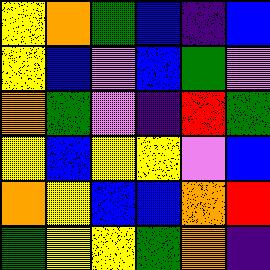[["yellow", "orange", "green", "blue", "indigo", "blue"], ["yellow", "blue", "violet", "blue", "green", "violet"], ["orange", "green", "violet", "indigo", "red", "green"], ["yellow", "blue", "yellow", "yellow", "violet", "blue"], ["orange", "yellow", "blue", "blue", "orange", "red"], ["green", "yellow", "yellow", "green", "orange", "indigo"]]